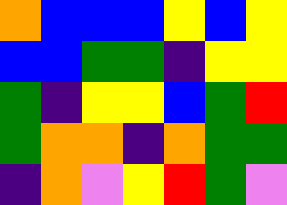[["orange", "blue", "blue", "blue", "yellow", "blue", "yellow"], ["blue", "blue", "green", "green", "indigo", "yellow", "yellow"], ["green", "indigo", "yellow", "yellow", "blue", "green", "red"], ["green", "orange", "orange", "indigo", "orange", "green", "green"], ["indigo", "orange", "violet", "yellow", "red", "green", "violet"]]